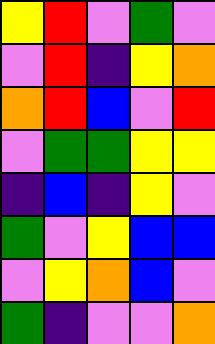[["yellow", "red", "violet", "green", "violet"], ["violet", "red", "indigo", "yellow", "orange"], ["orange", "red", "blue", "violet", "red"], ["violet", "green", "green", "yellow", "yellow"], ["indigo", "blue", "indigo", "yellow", "violet"], ["green", "violet", "yellow", "blue", "blue"], ["violet", "yellow", "orange", "blue", "violet"], ["green", "indigo", "violet", "violet", "orange"]]